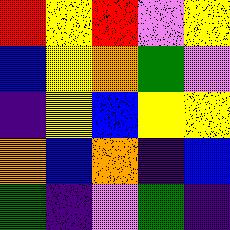[["red", "yellow", "red", "violet", "yellow"], ["blue", "yellow", "orange", "green", "violet"], ["indigo", "yellow", "blue", "yellow", "yellow"], ["orange", "blue", "orange", "indigo", "blue"], ["green", "indigo", "violet", "green", "indigo"]]